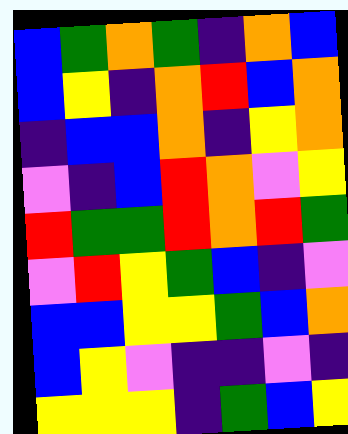[["blue", "green", "orange", "green", "indigo", "orange", "blue"], ["blue", "yellow", "indigo", "orange", "red", "blue", "orange"], ["indigo", "blue", "blue", "orange", "indigo", "yellow", "orange"], ["violet", "indigo", "blue", "red", "orange", "violet", "yellow"], ["red", "green", "green", "red", "orange", "red", "green"], ["violet", "red", "yellow", "green", "blue", "indigo", "violet"], ["blue", "blue", "yellow", "yellow", "green", "blue", "orange"], ["blue", "yellow", "violet", "indigo", "indigo", "violet", "indigo"], ["yellow", "yellow", "yellow", "indigo", "green", "blue", "yellow"]]